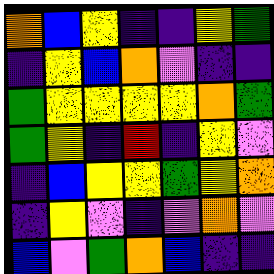[["orange", "blue", "yellow", "indigo", "indigo", "yellow", "green"], ["indigo", "yellow", "blue", "orange", "violet", "indigo", "indigo"], ["green", "yellow", "yellow", "yellow", "yellow", "orange", "green"], ["green", "yellow", "indigo", "red", "indigo", "yellow", "violet"], ["indigo", "blue", "yellow", "yellow", "green", "yellow", "orange"], ["indigo", "yellow", "violet", "indigo", "violet", "orange", "violet"], ["blue", "violet", "green", "orange", "blue", "indigo", "indigo"]]